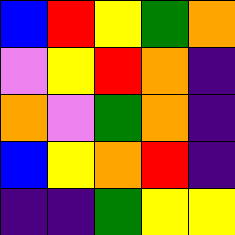[["blue", "red", "yellow", "green", "orange"], ["violet", "yellow", "red", "orange", "indigo"], ["orange", "violet", "green", "orange", "indigo"], ["blue", "yellow", "orange", "red", "indigo"], ["indigo", "indigo", "green", "yellow", "yellow"]]